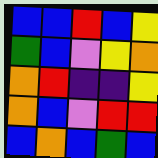[["blue", "blue", "red", "blue", "yellow"], ["green", "blue", "violet", "yellow", "orange"], ["orange", "red", "indigo", "indigo", "yellow"], ["orange", "blue", "violet", "red", "red"], ["blue", "orange", "blue", "green", "blue"]]